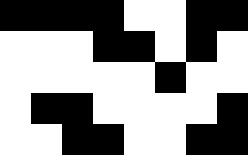[["black", "black", "black", "black", "white", "white", "black", "black"], ["white", "white", "white", "black", "black", "white", "black", "white"], ["white", "white", "white", "white", "white", "black", "white", "white"], ["white", "black", "black", "white", "white", "white", "white", "black"], ["white", "white", "black", "black", "white", "white", "black", "black"]]